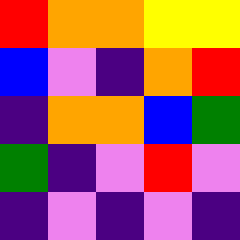[["red", "orange", "orange", "yellow", "yellow"], ["blue", "violet", "indigo", "orange", "red"], ["indigo", "orange", "orange", "blue", "green"], ["green", "indigo", "violet", "red", "violet"], ["indigo", "violet", "indigo", "violet", "indigo"]]